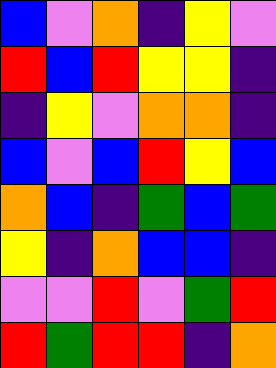[["blue", "violet", "orange", "indigo", "yellow", "violet"], ["red", "blue", "red", "yellow", "yellow", "indigo"], ["indigo", "yellow", "violet", "orange", "orange", "indigo"], ["blue", "violet", "blue", "red", "yellow", "blue"], ["orange", "blue", "indigo", "green", "blue", "green"], ["yellow", "indigo", "orange", "blue", "blue", "indigo"], ["violet", "violet", "red", "violet", "green", "red"], ["red", "green", "red", "red", "indigo", "orange"]]